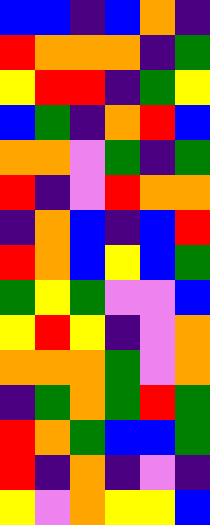[["blue", "blue", "indigo", "blue", "orange", "indigo"], ["red", "orange", "orange", "orange", "indigo", "green"], ["yellow", "red", "red", "indigo", "green", "yellow"], ["blue", "green", "indigo", "orange", "red", "blue"], ["orange", "orange", "violet", "green", "indigo", "green"], ["red", "indigo", "violet", "red", "orange", "orange"], ["indigo", "orange", "blue", "indigo", "blue", "red"], ["red", "orange", "blue", "yellow", "blue", "green"], ["green", "yellow", "green", "violet", "violet", "blue"], ["yellow", "red", "yellow", "indigo", "violet", "orange"], ["orange", "orange", "orange", "green", "violet", "orange"], ["indigo", "green", "orange", "green", "red", "green"], ["red", "orange", "green", "blue", "blue", "green"], ["red", "indigo", "orange", "indigo", "violet", "indigo"], ["yellow", "violet", "orange", "yellow", "yellow", "blue"]]